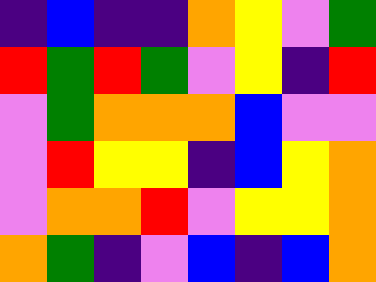[["indigo", "blue", "indigo", "indigo", "orange", "yellow", "violet", "green"], ["red", "green", "red", "green", "violet", "yellow", "indigo", "red"], ["violet", "green", "orange", "orange", "orange", "blue", "violet", "violet"], ["violet", "red", "yellow", "yellow", "indigo", "blue", "yellow", "orange"], ["violet", "orange", "orange", "red", "violet", "yellow", "yellow", "orange"], ["orange", "green", "indigo", "violet", "blue", "indigo", "blue", "orange"]]